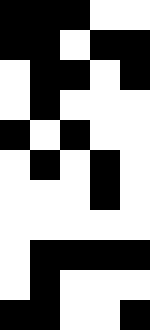[["black", "black", "black", "white", "white"], ["black", "black", "white", "black", "black"], ["white", "black", "black", "white", "black"], ["white", "black", "white", "white", "white"], ["black", "white", "black", "white", "white"], ["white", "black", "white", "black", "white"], ["white", "white", "white", "black", "white"], ["white", "white", "white", "white", "white"], ["white", "black", "black", "black", "black"], ["white", "black", "white", "white", "white"], ["black", "black", "white", "white", "black"]]